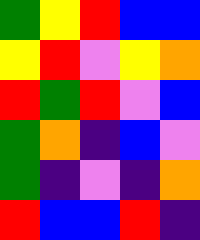[["green", "yellow", "red", "blue", "blue"], ["yellow", "red", "violet", "yellow", "orange"], ["red", "green", "red", "violet", "blue"], ["green", "orange", "indigo", "blue", "violet"], ["green", "indigo", "violet", "indigo", "orange"], ["red", "blue", "blue", "red", "indigo"]]